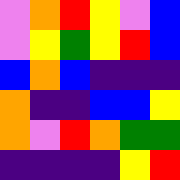[["violet", "orange", "red", "yellow", "violet", "blue"], ["violet", "yellow", "green", "yellow", "red", "blue"], ["blue", "orange", "blue", "indigo", "indigo", "indigo"], ["orange", "indigo", "indigo", "blue", "blue", "yellow"], ["orange", "violet", "red", "orange", "green", "green"], ["indigo", "indigo", "indigo", "indigo", "yellow", "red"]]